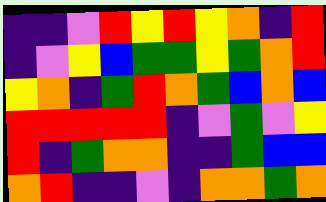[["indigo", "indigo", "violet", "red", "yellow", "red", "yellow", "orange", "indigo", "red"], ["indigo", "violet", "yellow", "blue", "green", "green", "yellow", "green", "orange", "red"], ["yellow", "orange", "indigo", "green", "red", "orange", "green", "blue", "orange", "blue"], ["red", "red", "red", "red", "red", "indigo", "violet", "green", "violet", "yellow"], ["red", "indigo", "green", "orange", "orange", "indigo", "indigo", "green", "blue", "blue"], ["orange", "red", "indigo", "indigo", "violet", "indigo", "orange", "orange", "green", "orange"]]